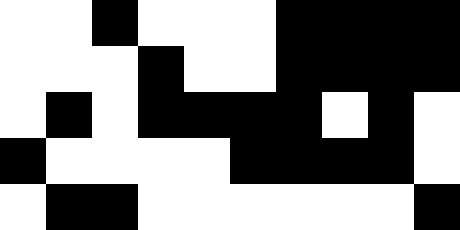[["white", "white", "black", "white", "white", "white", "black", "black", "black", "black"], ["white", "white", "white", "black", "white", "white", "black", "black", "black", "black"], ["white", "black", "white", "black", "black", "black", "black", "white", "black", "white"], ["black", "white", "white", "white", "white", "black", "black", "black", "black", "white"], ["white", "black", "black", "white", "white", "white", "white", "white", "white", "black"]]